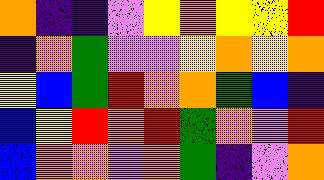[["orange", "indigo", "indigo", "violet", "yellow", "orange", "yellow", "yellow", "red"], ["indigo", "orange", "green", "violet", "violet", "yellow", "orange", "yellow", "orange"], ["yellow", "blue", "green", "red", "orange", "orange", "green", "blue", "indigo"], ["blue", "yellow", "red", "orange", "red", "green", "orange", "violet", "red"], ["blue", "orange", "orange", "violet", "orange", "green", "indigo", "violet", "orange"]]